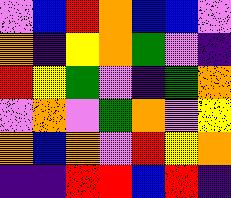[["violet", "blue", "red", "orange", "blue", "blue", "violet"], ["orange", "indigo", "yellow", "orange", "green", "violet", "indigo"], ["red", "yellow", "green", "violet", "indigo", "green", "orange"], ["violet", "orange", "violet", "green", "orange", "violet", "yellow"], ["orange", "blue", "orange", "violet", "red", "yellow", "orange"], ["indigo", "indigo", "red", "red", "blue", "red", "indigo"]]